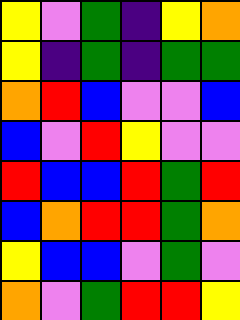[["yellow", "violet", "green", "indigo", "yellow", "orange"], ["yellow", "indigo", "green", "indigo", "green", "green"], ["orange", "red", "blue", "violet", "violet", "blue"], ["blue", "violet", "red", "yellow", "violet", "violet"], ["red", "blue", "blue", "red", "green", "red"], ["blue", "orange", "red", "red", "green", "orange"], ["yellow", "blue", "blue", "violet", "green", "violet"], ["orange", "violet", "green", "red", "red", "yellow"]]